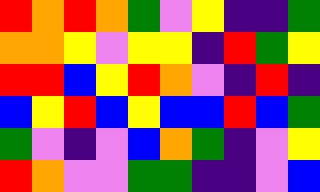[["red", "orange", "red", "orange", "green", "violet", "yellow", "indigo", "indigo", "green"], ["orange", "orange", "yellow", "violet", "yellow", "yellow", "indigo", "red", "green", "yellow"], ["red", "red", "blue", "yellow", "red", "orange", "violet", "indigo", "red", "indigo"], ["blue", "yellow", "red", "blue", "yellow", "blue", "blue", "red", "blue", "green"], ["green", "violet", "indigo", "violet", "blue", "orange", "green", "indigo", "violet", "yellow"], ["red", "orange", "violet", "violet", "green", "green", "indigo", "indigo", "violet", "blue"]]